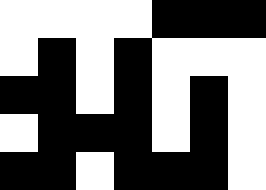[["white", "white", "white", "white", "black", "black", "black"], ["white", "black", "white", "black", "white", "white", "white"], ["black", "black", "white", "black", "white", "black", "white"], ["white", "black", "black", "black", "white", "black", "white"], ["black", "black", "white", "black", "black", "black", "white"]]